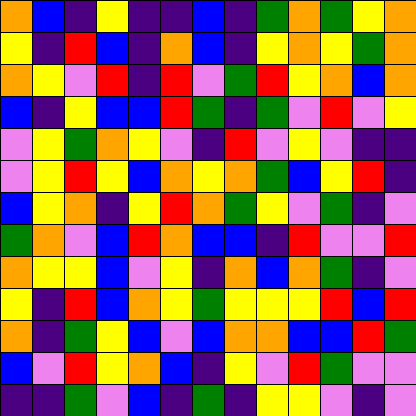[["orange", "blue", "indigo", "yellow", "indigo", "indigo", "blue", "indigo", "green", "orange", "green", "yellow", "orange"], ["yellow", "indigo", "red", "blue", "indigo", "orange", "blue", "indigo", "yellow", "orange", "yellow", "green", "orange"], ["orange", "yellow", "violet", "red", "indigo", "red", "violet", "green", "red", "yellow", "orange", "blue", "orange"], ["blue", "indigo", "yellow", "blue", "blue", "red", "green", "indigo", "green", "violet", "red", "violet", "yellow"], ["violet", "yellow", "green", "orange", "yellow", "violet", "indigo", "red", "violet", "yellow", "violet", "indigo", "indigo"], ["violet", "yellow", "red", "yellow", "blue", "orange", "yellow", "orange", "green", "blue", "yellow", "red", "indigo"], ["blue", "yellow", "orange", "indigo", "yellow", "red", "orange", "green", "yellow", "violet", "green", "indigo", "violet"], ["green", "orange", "violet", "blue", "red", "orange", "blue", "blue", "indigo", "red", "violet", "violet", "red"], ["orange", "yellow", "yellow", "blue", "violet", "yellow", "indigo", "orange", "blue", "orange", "green", "indigo", "violet"], ["yellow", "indigo", "red", "blue", "orange", "yellow", "green", "yellow", "yellow", "yellow", "red", "blue", "red"], ["orange", "indigo", "green", "yellow", "blue", "violet", "blue", "orange", "orange", "blue", "blue", "red", "green"], ["blue", "violet", "red", "yellow", "orange", "blue", "indigo", "yellow", "violet", "red", "green", "violet", "violet"], ["indigo", "indigo", "green", "violet", "blue", "indigo", "green", "indigo", "yellow", "yellow", "violet", "indigo", "violet"]]